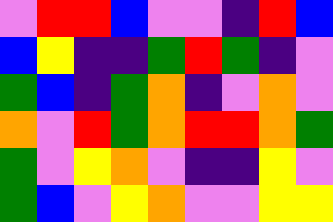[["violet", "red", "red", "blue", "violet", "violet", "indigo", "red", "blue"], ["blue", "yellow", "indigo", "indigo", "green", "red", "green", "indigo", "violet"], ["green", "blue", "indigo", "green", "orange", "indigo", "violet", "orange", "violet"], ["orange", "violet", "red", "green", "orange", "red", "red", "orange", "green"], ["green", "violet", "yellow", "orange", "violet", "indigo", "indigo", "yellow", "violet"], ["green", "blue", "violet", "yellow", "orange", "violet", "violet", "yellow", "yellow"]]